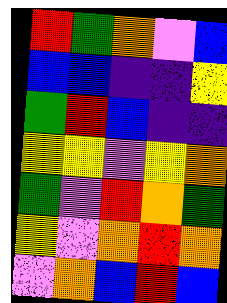[["red", "green", "orange", "violet", "blue"], ["blue", "blue", "indigo", "indigo", "yellow"], ["green", "red", "blue", "indigo", "indigo"], ["yellow", "yellow", "violet", "yellow", "orange"], ["green", "violet", "red", "orange", "green"], ["yellow", "violet", "orange", "red", "orange"], ["violet", "orange", "blue", "red", "blue"]]